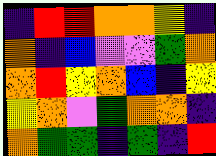[["indigo", "red", "red", "orange", "orange", "yellow", "indigo"], ["orange", "indigo", "blue", "violet", "violet", "green", "orange"], ["orange", "red", "yellow", "orange", "blue", "indigo", "yellow"], ["yellow", "orange", "violet", "green", "orange", "orange", "indigo"], ["orange", "green", "green", "indigo", "green", "indigo", "red"]]